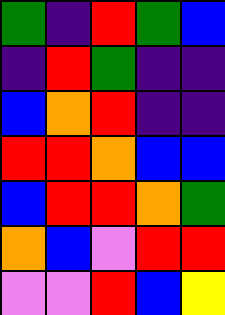[["green", "indigo", "red", "green", "blue"], ["indigo", "red", "green", "indigo", "indigo"], ["blue", "orange", "red", "indigo", "indigo"], ["red", "red", "orange", "blue", "blue"], ["blue", "red", "red", "orange", "green"], ["orange", "blue", "violet", "red", "red"], ["violet", "violet", "red", "blue", "yellow"]]